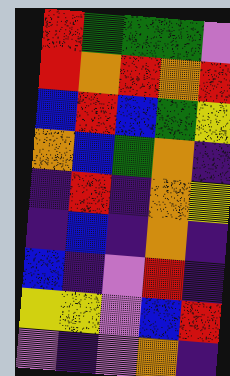[["red", "green", "green", "green", "violet"], ["red", "orange", "red", "orange", "red"], ["blue", "red", "blue", "green", "yellow"], ["orange", "blue", "green", "orange", "indigo"], ["indigo", "red", "indigo", "orange", "yellow"], ["indigo", "blue", "indigo", "orange", "indigo"], ["blue", "indigo", "violet", "red", "indigo"], ["yellow", "yellow", "violet", "blue", "red"], ["violet", "indigo", "violet", "orange", "indigo"]]